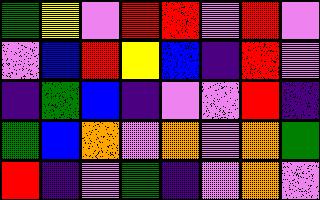[["green", "yellow", "violet", "red", "red", "violet", "red", "violet"], ["violet", "blue", "red", "yellow", "blue", "indigo", "red", "violet"], ["indigo", "green", "blue", "indigo", "violet", "violet", "red", "indigo"], ["green", "blue", "orange", "violet", "orange", "violet", "orange", "green"], ["red", "indigo", "violet", "green", "indigo", "violet", "orange", "violet"]]